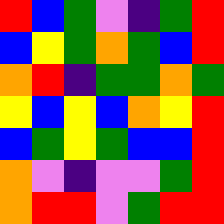[["red", "blue", "green", "violet", "indigo", "green", "red"], ["blue", "yellow", "green", "orange", "green", "blue", "red"], ["orange", "red", "indigo", "green", "green", "orange", "green"], ["yellow", "blue", "yellow", "blue", "orange", "yellow", "red"], ["blue", "green", "yellow", "green", "blue", "blue", "red"], ["orange", "violet", "indigo", "violet", "violet", "green", "red"], ["orange", "red", "red", "violet", "green", "red", "red"]]